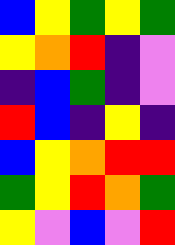[["blue", "yellow", "green", "yellow", "green"], ["yellow", "orange", "red", "indigo", "violet"], ["indigo", "blue", "green", "indigo", "violet"], ["red", "blue", "indigo", "yellow", "indigo"], ["blue", "yellow", "orange", "red", "red"], ["green", "yellow", "red", "orange", "green"], ["yellow", "violet", "blue", "violet", "red"]]